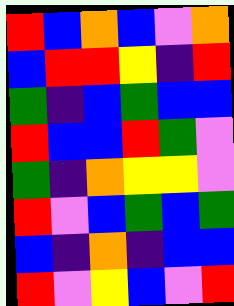[["red", "blue", "orange", "blue", "violet", "orange"], ["blue", "red", "red", "yellow", "indigo", "red"], ["green", "indigo", "blue", "green", "blue", "blue"], ["red", "blue", "blue", "red", "green", "violet"], ["green", "indigo", "orange", "yellow", "yellow", "violet"], ["red", "violet", "blue", "green", "blue", "green"], ["blue", "indigo", "orange", "indigo", "blue", "blue"], ["red", "violet", "yellow", "blue", "violet", "red"]]